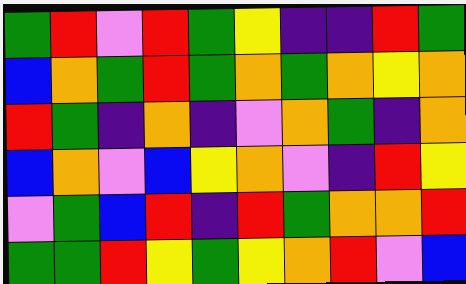[["green", "red", "violet", "red", "green", "yellow", "indigo", "indigo", "red", "green"], ["blue", "orange", "green", "red", "green", "orange", "green", "orange", "yellow", "orange"], ["red", "green", "indigo", "orange", "indigo", "violet", "orange", "green", "indigo", "orange"], ["blue", "orange", "violet", "blue", "yellow", "orange", "violet", "indigo", "red", "yellow"], ["violet", "green", "blue", "red", "indigo", "red", "green", "orange", "orange", "red"], ["green", "green", "red", "yellow", "green", "yellow", "orange", "red", "violet", "blue"]]